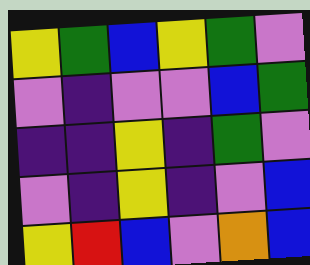[["yellow", "green", "blue", "yellow", "green", "violet"], ["violet", "indigo", "violet", "violet", "blue", "green"], ["indigo", "indigo", "yellow", "indigo", "green", "violet"], ["violet", "indigo", "yellow", "indigo", "violet", "blue"], ["yellow", "red", "blue", "violet", "orange", "blue"]]